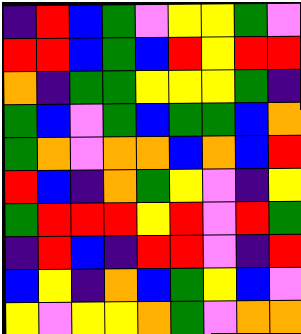[["indigo", "red", "blue", "green", "violet", "yellow", "yellow", "green", "violet"], ["red", "red", "blue", "green", "blue", "red", "yellow", "red", "red"], ["orange", "indigo", "green", "green", "yellow", "yellow", "yellow", "green", "indigo"], ["green", "blue", "violet", "green", "blue", "green", "green", "blue", "orange"], ["green", "orange", "violet", "orange", "orange", "blue", "orange", "blue", "red"], ["red", "blue", "indigo", "orange", "green", "yellow", "violet", "indigo", "yellow"], ["green", "red", "red", "red", "yellow", "red", "violet", "red", "green"], ["indigo", "red", "blue", "indigo", "red", "red", "violet", "indigo", "red"], ["blue", "yellow", "indigo", "orange", "blue", "green", "yellow", "blue", "violet"], ["yellow", "violet", "yellow", "yellow", "orange", "green", "violet", "orange", "orange"]]